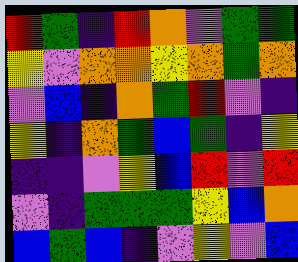[["red", "green", "indigo", "red", "orange", "violet", "green", "green"], ["yellow", "violet", "orange", "orange", "yellow", "orange", "green", "orange"], ["violet", "blue", "indigo", "orange", "green", "red", "violet", "indigo"], ["yellow", "indigo", "orange", "green", "blue", "green", "indigo", "yellow"], ["indigo", "indigo", "violet", "yellow", "blue", "red", "violet", "red"], ["violet", "indigo", "green", "green", "green", "yellow", "blue", "orange"], ["blue", "green", "blue", "indigo", "violet", "yellow", "violet", "blue"]]